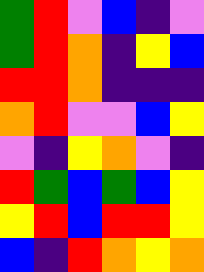[["green", "red", "violet", "blue", "indigo", "violet"], ["green", "red", "orange", "indigo", "yellow", "blue"], ["red", "red", "orange", "indigo", "indigo", "indigo"], ["orange", "red", "violet", "violet", "blue", "yellow"], ["violet", "indigo", "yellow", "orange", "violet", "indigo"], ["red", "green", "blue", "green", "blue", "yellow"], ["yellow", "red", "blue", "red", "red", "yellow"], ["blue", "indigo", "red", "orange", "yellow", "orange"]]